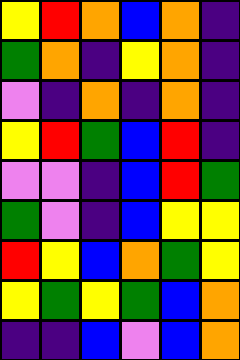[["yellow", "red", "orange", "blue", "orange", "indigo"], ["green", "orange", "indigo", "yellow", "orange", "indigo"], ["violet", "indigo", "orange", "indigo", "orange", "indigo"], ["yellow", "red", "green", "blue", "red", "indigo"], ["violet", "violet", "indigo", "blue", "red", "green"], ["green", "violet", "indigo", "blue", "yellow", "yellow"], ["red", "yellow", "blue", "orange", "green", "yellow"], ["yellow", "green", "yellow", "green", "blue", "orange"], ["indigo", "indigo", "blue", "violet", "blue", "orange"]]